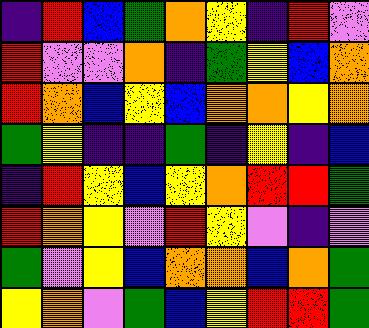[["indigo", "red", "blue", "green", "orange", "yellow", "indigo", "red", "violet"], ["red", "violet", "violet", "orange", "indigo", "green", "yellow", "blue", "orange"], ["red", "orange", "blue", "yellow", "blue", "orange", "orange", "yellow", "orange"], ["green", "yellow", "indigo", "indigo", "green", "indigo", "yellow", "indigo", "blue"], ["indigo", "red", "yellow", "blue", "yellow", "orange", "red", "red", "green"], ["red", "orange", "yellow", "violet", "red", "yellow", "violet", "indigo", "violet"], ["green", "violet", "yellow", "blue", "orange", "orange", "blue", "orange", "green"], ["yellow", "orange", "violet", "green", "blue", "yellow", "red", "red", "green"]]